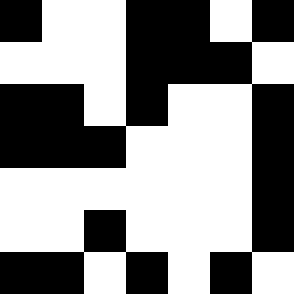[["black", "white", "white", "black", "black", "white", "black"], ["white", "white", "white", "black", "black", "black", "white"], ["black", "black", "white", "black", "white", "white", "black"], ["black", "black", "black", "white", "white", "white", "black"], ["white", "white", "white", "white", "white", "white", "black"], ["white", "white", "black", "white", "white", "white", "black"], ["black", "black", "white", "black", "white", "black", "white"]]